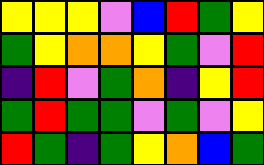[["yellow", "yellow", "yellow", "violet", "blue", "red", "green", "yellow"], ["green", "yellow", "orange", "orange", "yellow", "green", "violet", "red"], ["indigo", "red", "violet", "green", "orange", "indigo", "yellow", "red"], ["green", "red", "green", "green", "violet", "green", "violet", "yellow"], ["red", "green", "indigo", "green", "yellow", "orange", "blue", "green"]]